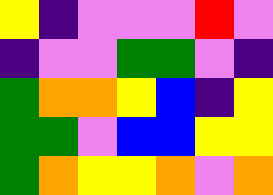[["yellow", "indigo", "violet", "violet", "violet", "red", "violet"], ["indigo", "violet", "violet", "green", "green", "violet", "indigo"], ["green", "orange", "orange", "yellow", "blue", "indigo", "yellow"], ["green", "green", "violet", "blue", "blue", "yellow", "yellow"], ["green", "orange", "yellow", "yellow", "orange", "violet", "orange"]]